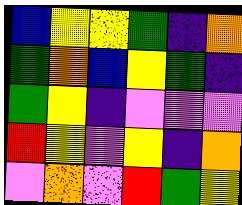[["blue", "yellow", "yellow", "green", "indigo", "orange"], ["green", "orange", "blue", "yellow", "green", "indigo"], ["green", "yellow", "indigo", "violet", "violet", "violet"], ["red", "yellow", "violet", "yellow", "indigo", "orange"], ["violet", "orange", "violet", "red", "green", "yellow"]]